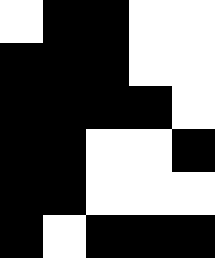[["white", "black", "black", "white", "white"], ["black", "black", "black", "white", "white"], ["black", "black", "black", "black", "white"], ["black", "black", "white", "white", "black"], ["black", "black", "white", "white", "white"], ["black", "white", "black", "black", "black"]]